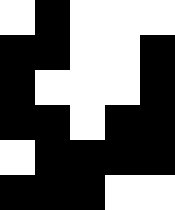[["white", "black", "white", "white", "white"], ["black", "black", "white", "white", "black"], ["black", "white", "white", "white", "black"], ["black", "black", "white", "black", "black"], ["white", "black", "black", "black", "black"], ["black", "black", "black", "white", "white"]]